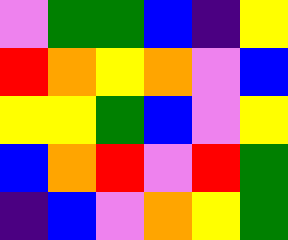[["violet", "green", "green", "blue", "indigo", "yellow"], ["red", "orange", "yellow", "orange", "violet", "blue"], ["yellow", "yellow", "green", "blue", "violet", "yellow"], ["blue", "orange", "red", "violet", "red", "green"], ["indigo", "blue", "violet", "orange", "yellow", "green"]]